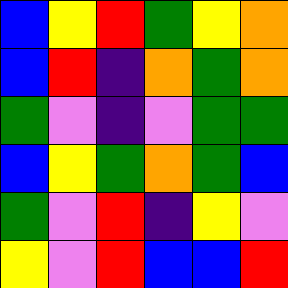[["blue", "yellow", "red", "green", "yellow", "orange"], ["blue", "red", "indigo", "orange", "green", "orange"], ["green", "violet", "indigo", "violet", "green", "green"], ["blue", "yellow", "green", "orange", "green", "blue"], ["green", "violet", "red", "indigo", "yellow", "violet"], ["yellow", "violet", "red", "blue", "blue", "red"]]